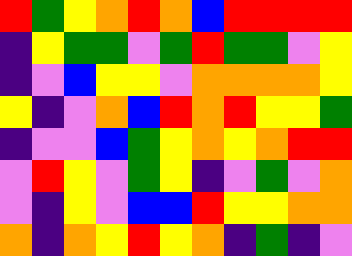[["red", "green", "yellow", "orange", "red", "orange", "blue", "red", "red", "red", "red"], ["indigo", "yellow", "green", "green", "violet", "green", "red", "green", "green", "violet", "yellow"], ["indigo", "violet", "blue", "yellow", "yellow", "violet", "orange", "orange", "orange", "orange", "yellow"], ["yellow", "indigo", "violet", "orange", "blue", "red", "orange", "red", "yellow", "yellow", "green"], ["indigo", "violet", "violet", "blue", "green", "yellow", "orange", "yellow", "orange", "red", "red"], ["violet", "red", "yellow", "violet", "green", "yellow", "indigo", "violet", "green", "violet", "orange"], ["violet", "indigo", "yellow", "violet", "blue", "blue", "red", "yellow", "yellow", "orange", "orange"], ["orange", "indigo", "orange", "yellow", "red", "yellow", "orange", "indigo", "green", "indigo", "violet"]]